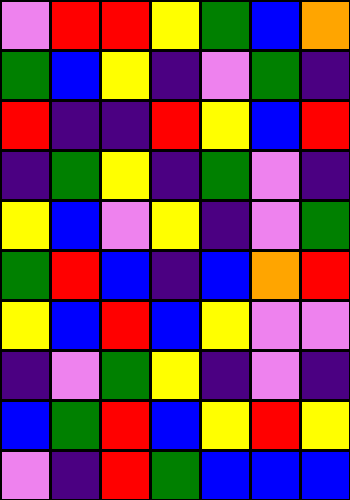[["violet", "red", "red", "yellow", "green", "blue", "orange"], ["green", "blue", "yellow", "indigo", "violet", "green", "indigo"], ["red", "indigo", "indigo", "red", "yellow", "blue", "red"], ["indigo", "green", "yellow", "indigo", "green", "violet", "indigo"], ["yellow", "blue", "violet", "yellow", "indigo", "violet", "green"], ["green", "red", "blue", "indigo", "blue", "orange", "red"], ["yellow", "blue", "red", "blue", "yellow", "violet", "violet"], ["indigo", "violet", "green", "yellow", "indigo", "violet", "indigo"], ["blue", "green", "red", "blue", "yellow", "red", "yellow"], ["violet", "indigo", "red", "green", "blue", "blue", "blue"]]